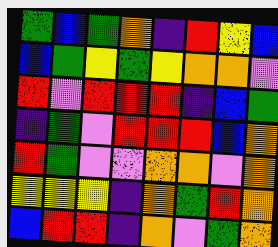[["green", "blue", "green", "orange", "indigo", "red", "yellow", "blue"], ["blue", "green", "yellow", "green", "yellow", "orange", "orange", "violet"], ["red", "violet", "red", "red", "red", "indigo", "blue", "green"], ["indigo", "green", "violet", "red", "red", "red", "blue", "orange"], ["red", "green", "violet", "violet", "orange", "orange", "violet", "orange"], ["yellow", "yellow", "yellow", "indigo", "orange", "green", "red", "orange"], ["blue", "red", "red", "indigo", "orange", "violet", "green", "orange"]]